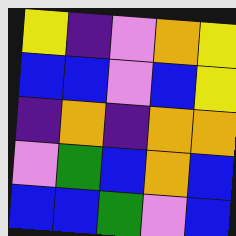[["yellow", "indigo", "violet", "orange", "yellow"], ["blue", "blue", "violet", "blue", "yellow"], ["indigo", "orange", "indigo", "orange", "orange"], ["violet", "green", "blue", "orange", "blue"], ["blue", "blue", "green", "violet", "blue"]]